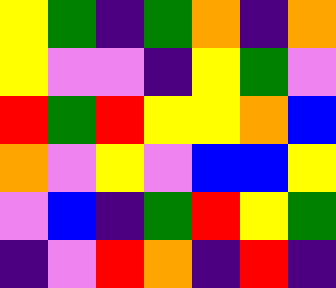[["yellow", "green", "indigo", "green", "orange", "indigo", "orange"], ["yellow", "violet", "violet", "indigo", "yellow", "green", "violet"], ["red", "green", "red", "yellow", "yellow", "orange", "blue"], ["orange", "violet", "yellow", "violet", "blue", "blue", "yellow"], ["violet", "blue", "indigo", "green", "red", "yellow", "green"], ["indigo", "violet", "red", "orange", "indigo", "red", "indigo"]]